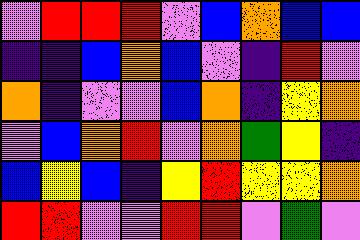[["violet", "red", "red", "red", "violet", "blue", "orange", "blue", "blue"], ["indigo", "indigo", "blue", "orange", "blue", "violet", "indigo", "red", "violet"], ["orange", "indigo", "violet", "violet", "blue", "orange", "indigo", "yellow", "orange"], ["violet", "blue", "orange", "red", "violet", "orange", "green", "yellow", "indigo"], ["blue", "yellow", "blue", "indigo", "yellow", "red", "yellow", "yellow", "orange"], ["red", "red", "violet", "violet", "red", "red", "violet", "green", "violet"]]